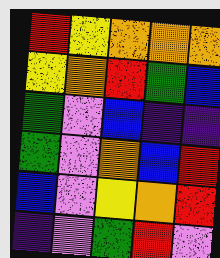[["red", "yellow", "orange", "orange", "orange"], ["yellow", "orange", "red", "green", "blue"], ["green", "violet", "blue", "indigo", "indigo"], ["green", "violet", "orange", "blue", "red"], ["blue", "violet", "yellow", "orange", "red"], ["indigo", "violet", "green", "red", "violet"]]